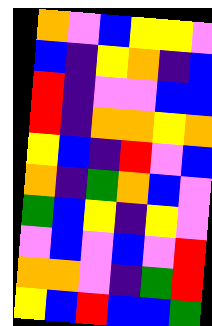[["orange", "violet", "blue", "yellow", "yellow", "violet"], ["blue", "indigo", "yellow", "orange", "indigo", "blue"], ["red", "indigo", "violet", "violet", "blue", "blue"], ["red", "indigo", "orange", "orange", "yellow", "orange"], ["yellow", "blue", "indigo", "red", "violet", "blue"], ["orange", "indigo", "green", "orange", "blue", "violet"], ["green", "blue", "yellow", "indigo", "yellow", "violet"], ["violet", "blue", "violet", "blue", "violet", "red"], ["orange", "orange", "violet", "indigo", "green", "red"], ["yellow", "blue", "red", "blue", "blue", "green"]]